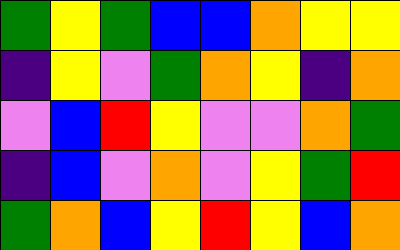[["green", "yellow", "green", "blue", "blue", "orange", "yellow", "yellow"], ["indigo", "yellow", "violet", "green", "orange", "yellow", "indigo", "orange"], ["violet", "blue", "red", "yellow", "violet", "violet", "orange", "green"], ["indigo", "blue", "violet", "orange", "violet", "yellow", "green", "red"], ["green", "orange", "blue", "yellow", "red", "yellow", "blue", "orange"]]